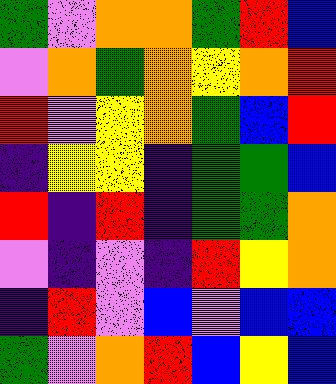[["green", "violet", "orange", "orange", "green", "red", "blue"], ["violet", "orange", "green", "orange", "yellow", "orange", "red"], ["red", "violet", "yellow", "orange", "green", "blue", "red"], ["indigo", "yellow", "yellow", "indigo", "green", "green", "blue"], ["red", "indigo", "red", "indigo", "green", "green", "orange"], ["violet", "indigo", "violet", "indigo", "red", "yellow", "orange"], ["indigo", "red", "violet", "blue", "violet", "blue", "blue"], ["green", "violet", "orange", "red", "blue", "yellow", "blue"]]